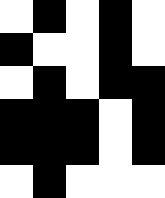[["white", "black", "white", "black", "white"], ["black", "white", "white", "black", "white"], ["white", "black", "white", "black", "black"], ["black", "black", "black", "white", "black"], ["black", "black", "black", "white", "black"], ["white", "black", "white", "white", "white"]]